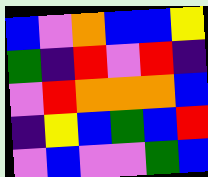[["blue", "violet", "orange", "blue", "blue", "yellow"], ["green", "indigo", "red", "violet", "red", "indigo"], ["violet", "red", "orange", "orange", "orange", "blue"], ["indigo", "yellow", "blue", "green", "blue", "red"], ["violet", "blue", "violet", "violet", "green", "blue"]]